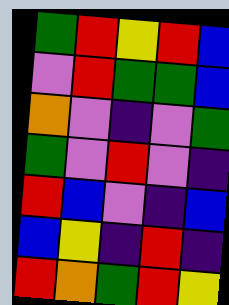[["green", "red", "yellow", "red", "blue"], ["violet", "red", "green", "green", "blue"], ["orange", "violet", "indigo", "violet", "green"], ["green", "violet", "red", "violet", "indigo"], ["red", "blue", "violet", "indigo", "blue"], ["blue", "yellow", "indigo", "red", "indigo"], ["red", "orange", "green", "red", "yellow"]]